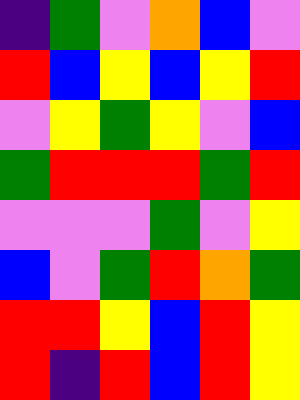[["indigo", "green", "violet", "orange", "blue", "violet"], ["red", "blue", "yellow", "blue", "yellow", "red"], ["violet", "yellow", "green", "yellow", "violet", "blue"], ["green", "red", "red", "red", "green", "red"], ["violet", "violet", "violet", "green", "violet", "yellow"], ["blue", "violet", "green", "red", "orange", "green"], ["red", "red", "yellow", "blue", "red", "yellow"], ["red", "indigo", "red", "blue", "red", "yellow"]]